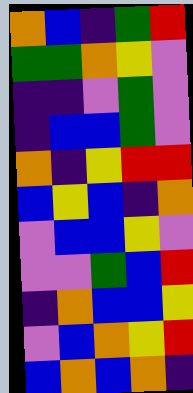[["orange", "blue", "indigo", "green", "red"], ["green", "green", "orange", "yellow", "violet"], ["indigo", "indigo", "violet", "green", "violet"], ["indigo", "blue", "blue", "green", "violet"], ["orange", "indigo", "yellow", "red", "red"], ["blue", "yellow", "blue", "indigo", "orange"], ["violet", "blue", "blue", "yellow", "violet"], ["violet", "violet", "green", "blue", "red"], ["indigo", "orange", "blue", "blue", "yellow"], ["violet", "blue", "orange", "yellow", "red"], ["blue", "orange", "blue", "orange", "indigo"]]